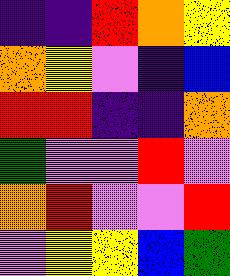[["indigo", "indigo", "red", "orange", "yellow"], ["orange", "yellow", "violet", "indigo", "blue"], ["red", "red", "indigo", "indigo", "orange"], ["green", "violet", "violet", "red", "violet"], ["orange", "red", "violet", "violet", "red"], ["violet", "yellow", "yellow", "blue", "green"]]